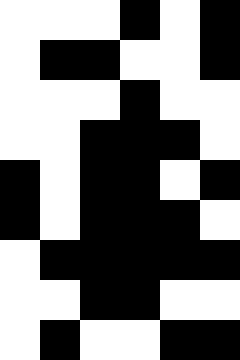[["white", "white", "white", "black", "white", "black"], ["white", "black", "black", "white", "white", "black"], ["white", "white", "white", "black", "white", "white"], ["white", "white", "black", "black", "black", "white"], ["black", "white", "black", "black", "white", "black"], ["black", "white", "black", "black", "black", "white"], ["white", "black", "black", "black", "black", "black"], ["white", "white", "black", "black", "white", "white"], ["white", "black", "white", "white", "black", "black"]]